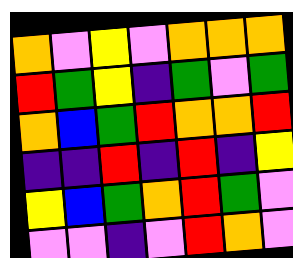[["orange", "violet", "yellow", "violet", "orange", "orange", "orange"], ["red", "green", "yellow", "indigo", "green", "violet", "green"], ["orange", "blue", "green", "red", "orange", "orange", "red"], ["indigo", "indigo", "red", "indigo", "red", "indigo", "yellow"], ["yellow", "blue", "green", "orange", "red", "green", "violet"], ["violet", "violet", "indigo", "violet", "red", "orange", "violet"]]